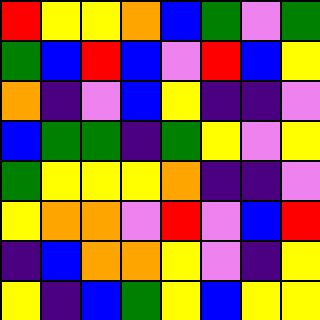[["red", "yellow", "yellow", "orange", "blue", "green", "violet", "green"], ["green", "blue", "red", "blue", "violet", "red", "blue", "yellow"], ["orange", "indigo", "violet", "blue", "yellow", "indigo", "indigo", "violet"], ["blue", "green", "green", "indigo", "green", "yellow", "violet", "yellow"], ["green", "yellow", "yellow", "yellow", "orange", "indigo", "indigo", "violet"], ["yellow", "orange", "orange", "violet", "red", "violet", "blue", "red"], ["indigo", "blue", "orange", "orange", "yellow", "violet", "indigo", "yellow"], ["yellow", "indigo", "blue", "green", "yellow", "blue", "yellow", "yellow"]]